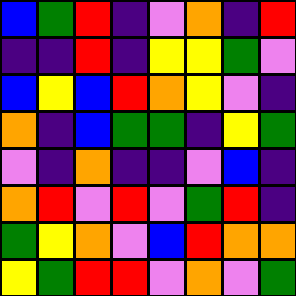[["blue", "green", "red", "indigo", "violet", "orange", "indigo", "red"], ["indigo", "indigo", "red", "indigo", "yellow", "yellow", "green", "violet"], ["blue", "yellow", "blue", "red", "orange", "yellow", "violet", "indigo"], ["orange", "indigo", "blue", "green", "green", "indigo", "yellow", "green"], ["violet", "indigo", "orange", "indigo", "indigo", "violet", "blue", "indigo"], ["orange", "red", "violet", "red", "violet", "green", "red", "indigo"], ["green", "yellow", "orange", "violet", "blue", "red", "orange", "orange"], ["yellow", "green", "red", "red", "violet", "orange", "violet", "green"]]